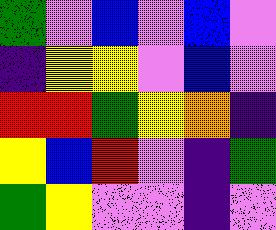[["green", "violet", "blue", "violet", "blue", "violet"], ["indigo", "yellow", "yellow", "violet", "blue", "violet"], ["red", "red", "green", "yellow", "orange", "indigo"], ["yellow", "blue", "red", "violet", "indigo", "green"], ["green", "yellow", "violet", "violet", "indigo", "violet"]]